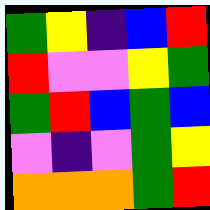[["green", "yellow", "indigo", "blue", "red"], ["red", "violet", "violet", "yellow", "green"], ["green", "red", "blue", "green", "blue"], ["violet", "indigo", "violet", "green", "yellow"], ["orange", "orange", "orange", "green", "red"]]